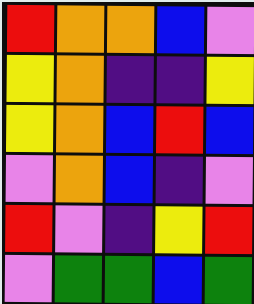[["red", "orange", "orange", "blue", "violet"], ["yellow", "orange", "indigo", "indigo", "yellow"], ["yellow", "orange", "blue", "red", "blue"], ["violet", "orange", "blue", "indigo", "violet"], ["red", "violet", "indigo", "yellow", "red"], ["violet", "green", "green", "blue", "green"]]